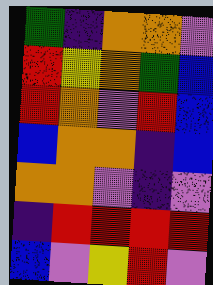[["green", "indigo", "orange", "orange", "violet"], ["red", "yellow", "orange", "green", "blue"], ["red", "orange", "violet", "red", "blue"], ["blue", "orange", "orange", "indigo", "blue"], ["orange", "orange", "violet", "indigo", "violet"], ["indigo", "red", "red", "red", "red"], ["blue", "violet", "yellow", "red", "violet"]]